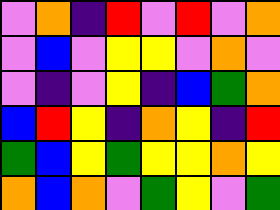[["violet", "orange", "indigo", "red", "violet", "red", "violet", "orange"], ["violet", "blue", "violet", "yellow", "yellow", "violet", "orange", "violet"], ["violet", "indigo", "violet", "yellow", "indigo", "blue", "green", "orange"], ["blue", "red", "yellow", "indigo", "orange", "yellow", "indigo", "red"], ["green", "blue", "yellow", "green", "yellow", "yellow", "orange", "yellow"], ["orange", "blue", "orange", "violet", "green", "yellow", "violet", "green"]]